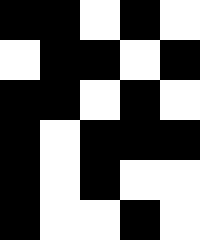[["black", "black", "white", "black", "white"], ["white", "black", "black", "white", "black"], ["black", "black", "white", "black", "white"], ["black", "white", "black", "black", "black"], ["black", "white", "black", "white", "white"], ["black", "white", "white", "black", "white"]]